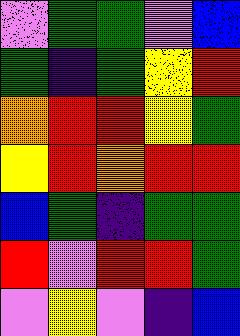[["violet", "green", "green", "violet", "blue"], ["green", "indigo", "green", "yellow", "red"], ["orange", "red", "red", "yellow", "green"], ["yellow", "red", "orange", "red", "red"], ["blue", "green", "indigo", "green", "green"], ["red", "violet", "red", "red", "green"], ["violet", "yellow", "violet", "indigo", "blue"]]